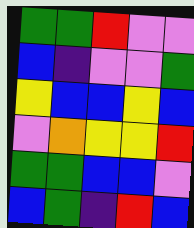[["green", "green", "red", "violet", "violet"], ["blue", "indigo", "violet", "violet", "green"], ["yellow", "blue", "blue", "yellow", "blue"], ["violet", "orange", "yellow", "yellow", "red"], ["green", "green", "blue", "blue", "violet"], ["blue", "green", "indigo", "red", "blue"]]